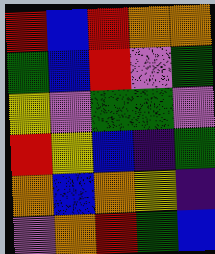[["red", "blue", "red", "orange", "orange"], ["green", "blue", "red", "violet", "green"], ["yellow", "violet", "green", "green", "violet"], ["red", "yellow", "blue", "indigo", "green"], ["orange", "blue", "orange", "yellow", "indigo"], ["violet", "orange", "red", "green", "blue"]]